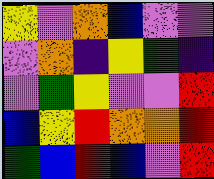[["yellow", "violet", "orange", "blue", "violet", "violet"], ["violet", "orange", "indigo", "yellow", "green", "indigo"], ["violet", "green", "yellow", "violet", "violet", "red"], ["blue", "yellow", "red", "orange", "orange", "red"], ["green", "blue", "red", "blue", "violet", "red"]]